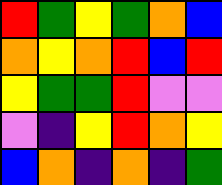[["red", "green", "yellow", "green", "orange", "blue"], ["orange", "yellow", "orange", "red", "blue", "red"], ["yellow", "green", "green", "red", "violet", "violet"], ["violet", "indigo", "yellow", "red", "orange", "yellow"], ["blue", "orange", "indigo", "orange", "indigo", "green"]]